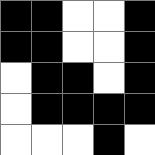[["black", "black", "white", "white", "black"], ["black", "black", "white", "white", "black"], ["white", "black", "black", "white", "black"], ["white", "black", "black", "black", "black"], ["white", "white", "white", "black", "white"]]